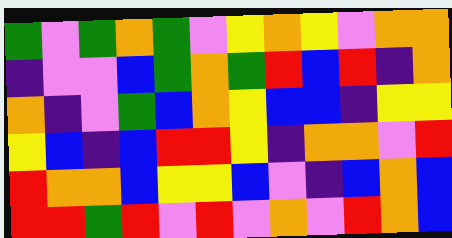[["green", "violet", "green", "orange", "green", "violet", "yellow", "orange", "yellow", "violet", "orange", "orange"], ["indigo", "violet", "violet", "blue", "green", "orange", "green", "red", "blue", "red", "indigo", "orange"], ["orange", "indigo", "violet", "green", "blue", "orange", "yellow", "blue", "blue", "indigo", "yellow", "yellow"], ["yellow", "blue", "indigo", "blue", "red", "red", "yellow", "indigo", "orange", "orange", "violet", "red"], ["red", "orange", "orange", "blue", "yellow", "yellow", "blue", "violet", "indigo", "blue", "orange", "blue"], ["red", "red", "green", "red", "violet", "red", "violet", "orange", "violet", "red", "orange", "blue"]]